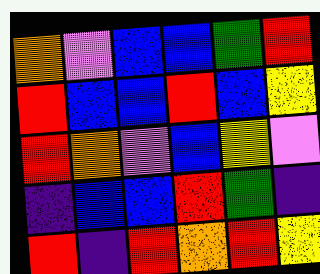[["orange", "violet", "blue", "blue", "green", "red"], ["red", "blue", "blue", "red", "blue", "yellow"], ["red", "orange", "violet", "blue", "yellow", "violet"], ["indigo", "blue", "blue", "red", "green", "indigo"], ["red", "indigo", "red", "orange", "red", "yellow"]]